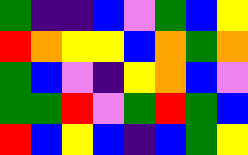[["green", "indigo", "indigo", "blue", "violet", "green", "blue", "yellow"], ["red", "orange", "yellow", "yellow", "blue", "orange", "green", "orange"], ["green", "blue", "violet", "indigo", "yellow", "orange", "blue", "violet"], ["green", "green", "red", "violet", "green", "red", "green", "blue"], ["red", "blue", "yellow", "blue", "indigo", "blue", "green", "yellow"]]